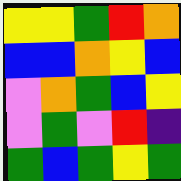[["yellow", "yellow", "green", "red", "orange"], ["blue", "blue", "orange", "yellow", "blue"], ["violet", "orange", "green", "blue", "yellow"], ["violet", "green", "violet", "red", "indigo"], ["green", "blue", "green", "yellow", "green"]]